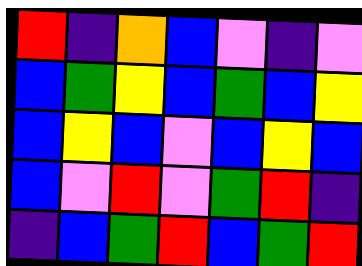[["red", "indigo", "orange", "blue", "violet", "indigo", "violet"], ["blue", "green", "yellow", "blue", "green", "blue", "yellow"], ["blue", "yellow", "blue", "violet", "blue", "yellow", "blue"], ["blue", "violet", "red", "violet", "green", "red", "indigo"], ["indigo", "blue", "green", "red", "blue", "green", "red"]]